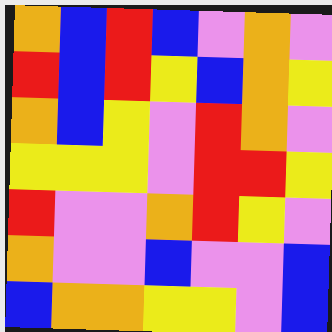[["orange", "blue", "red", "blue", "violet", "orange", "violet"], ["red", "blue", "red", "yellow", "blue", "orange", "yellow"], ["orange", "blue", "yellow", "violet", "red", "orange", "violet"], ["yellow", "yellow", "yellow", "violet", "red", "red", "yellow"], ["red", "violet", "violet", "orange", "red", "yellow", "violet"], ["orange", "violet", "violet", "blue", "violet", "violet", "blue"], ["blue", "orange", "orange", "yellow", "yellow", "violet", "blue"]]